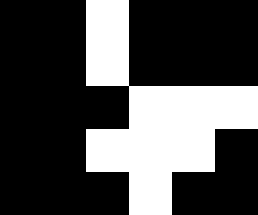[["black", "black", "white", "black", "black", "black"], ["black", "black", "white", "black", "black", "black"], ["black", "black", "black", "white", "white", "white"], ["black", "black", "white", "white", "white", "black"], ["black", "black", "black", "white", "black", "black"]]